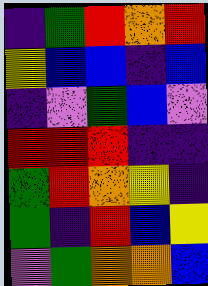[["indigo", "green", "red", "orange", "red"], ["yellow", "blue", "blue", "indigo", "blue"], ["indigo", "violet", "green", "blue", "violet"], ["red", "red", "red", "indigo", "indigo"], ["green", "red", "orange", "yellow", "indigo"], ["green", "indigo", "red", "blue", "yellow"], ["violet", "green", "orange", "orange", "blue"]]